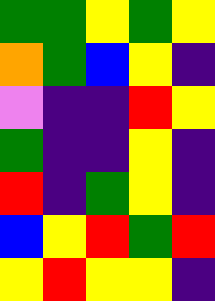[["green", "green", "yellow", "green", "yellow"], ["orange", "green", "blue", "yellow", "indigo"], ["violet", "indigo", "indigo", "red", "yellow"], ["green", "indigo", "indigo", "yellow", "indigo"], ["red", "indigo", "green", "yellow", "indigo"], ["blue", "yellow", "red", "green", "red"], ["yellow", "red", "yellow", "yellow", "indigo"]]